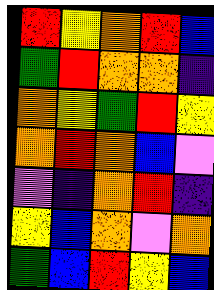[["red", "yellow", "orange", "red", "blue"], ["green", "red", "orange", "orange", "indigo"], ["orange", "yellow", "green", "red", "yellow"], ["orange", "red", "orange", "blue", "violet"], ["violet", "indigo", "orange", "red", "indigo"], ["yellow", "blue", "orange", "violet", "orange"], ["green", "blue", "red", "yellow", "blue"]]